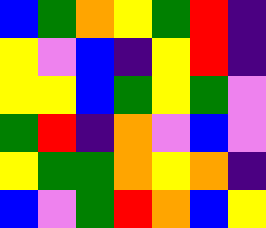[["blue", "green", "orange", "yellow", "green", "red", "indigo"], ["yellow", "violet", "blue", "indigo", "yellow", "red", "indigo"], ["yellow", "yellow", "blue", "green", "yellow", "green", "violet"], ["green", "red", "indigo", "orange", "violet", "blue", "violet"], ["yellow", "green", "green", "orange", "yellow", "orange", "indigo"], ["blue", "violet", "green", "red", "orange", "blue", "yellow"]]